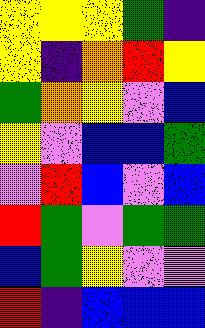[["yellow", "yellow", "yellow", "green", "indigo"], ["yellow", "indigo", "orange", "red", "yellow"], ["green", "orange", "yellow", "violet", "blue"], ["yellow", "violet", "blue", "blue", "green"], ["violet", "red", "blue", "violet", "blue"], ["red", "green", "violet", "green", "green"], ["blue", "green", "yellow", "violet", "violet"], ["red", "indigo", "blue", "blue", "blue"]]